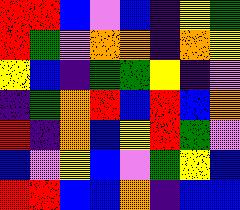[["red", "red", "blue", "violet", "blue", "indigo", "yellow", "green"], ["red", "green", "violet", "orange", "orange", "indigo", "orange", "yellow"], ["yellow", "blue", "indigo", "green", "green", "yellow", "indigo", "violet"], ["indigo", "green", "orange", "red", "blue", "red", "blue", "orange"], ["red", "indigo", "orange", "blue", "yellow", "red", "green", "violet"], ["blue", "violet", "yellow", "blue", "violet", "green", "yellow", "blue"], ["red", "red", "blue", "blue", "orange", "indigo", "blue", "blue"]]